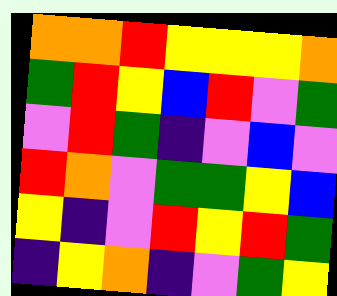[["orange", "orange", "red", "yellow", "yellow", "yellow", "orange"], ["green", "red", "yellow", "blue", "red", "violet", "green"], ["violet", "red", "green", "indigo", "violet", "blue", "violet"], ["red", "orange", "violet", "green", "green", "yellow", "blue"], ["yellow", "indigo", "violet", "red", "yellow", "red", "green"], ["indigo", "yellow", "orange", "indigo", "violet", "green", "yellow"]]